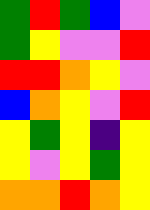[["green", "red", "green", "blue", "violet"], ["green", "yellow", "violet", "violet", "red"], ["red", "red", "orange", "yellow", "violet"], ["blue", "orange", "yellow", "violet", "red"], ["yellow", "green", "yellow", "indigo", "yellow"], ["yellow", "violet", "yellow", "green", "yellow"], ["orange", "orange", "red", "orange", "yellow"]]